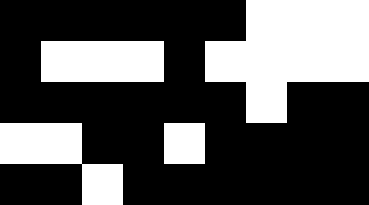[["black", "black", "black", "black", "black", "black", "white", "white", "white"], ["black", "white", "white", "white", "black", "white", "white", "white", "white"], ["black", "black", "black", "black", "black", "black", "white", "black", "black"], ["white", "white", "black", "black", "white", "black", "black", "black", "black"], ["black", "black", "white", "black", "black", "black", "black", "black", "black"]]